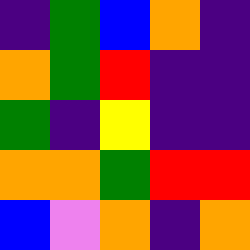[["indigo", "green", "blue", "orange", "indigo"], ["orange", "green", "red", "indigo", "indigo"], ["green", "indigo", "yellow", "indigo", "indigo"], ["orange", "orange", "green", "red", "red"], ["blue", "violet", "orange", "indigo", "orange"]]